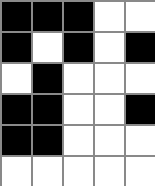[["black", "black", "black", "white", "white"], ["black", "white", "black", "white", "black"], ["white", "black", "white", "white", "white"], ["black", "black", "white", "white", "black"], ["black", "black", "white", "white", "white"], ["white", "white", "white", "white", "white"]]